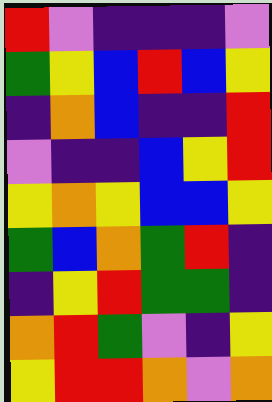[["red", "violet", "indigo", "indigo", "indigo", "violet"], ["green", "yellow", "blue", "red", "blue", "yellow"], ["indigo", "orange", "blue", "indigo", "indigo", "red"], ["violet", "indigo", "indigo", "blue", "yellow", "red"], ["yellow", "orange", "yellow", "blue", "blue", "yellow"], ["green", "blue", "orange", "green", "red", "indigo"], ["indigo", "yellow", "red", "green", "green", "indigo"], ["orange", "red", "green", "violet", "indigo", "yellow"], ["yellow", "red", "red", "orange", "violet", "orange"]]